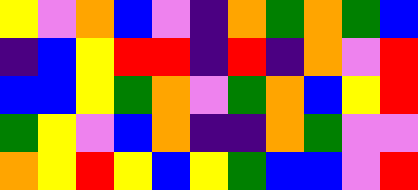[["yellow", "violet", "orange", "blue", "violet", "indigo", "orange", "green", "orange", "green", "blue"], ["indigo", "blue", "yellow", "red", "red", "indigo", "red", "indigo", "orange", "violet", "red"], ["blue", "blue", "yellow", "green", "orange", "violet", "green", "orange", "blue", "yellow", "red"], ["green", "yellow", "violet", "blue", "orange", "indigo", "indigo", "orange", "green", "violet", "violet"], ["orange", "yellow", "red", "yellow", "blue", "yellow", "green", "blue", "blue", "violet", "red"]]